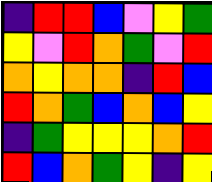[["indigo", "red", "red", "blue", "violet", "yellow", "green"], ["yellow", "violet", "red", "orange", "green", "violet", "red"], ["orange", "yellow", "orange", "orange", "indigo", "red", "blue"], ["red", "orange", "green", "blue", "orange", "blue", "yellow"], ["indigo", "green", "yellow", "yellow", "yellow", "orange", "red"], ["red", "blue", "orange", "green", "yellow", "indigo", "yellow"]]